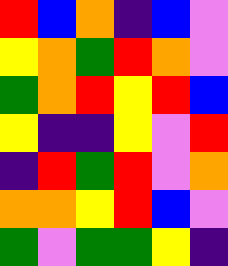[["red", "blue", "orange", "indigo", "blue", "violet"], ["yellow", "orange", "green", "red", "orange", "violet"], ["green", "orange", "red", "yellow", "red", "blue"], ["yellow", "indigo", "indigo", "yellow", "violet", "red"], ["indigo", "red", "green", "red", "violet", "orange"], ["orange", "orange", "yellow", "red", "blue", "violet"], ["green", "violet", "green", "green", "yellow", "indigo"]]